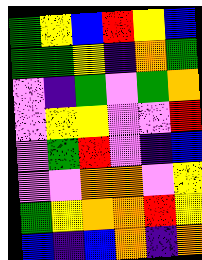[["green", "yellow", "blue", "red", "yellow", "blue"], ["green", "green", "yellow", "indigo", "orange", "green"], ["violet", "indigo", "green", "violet", "green", "orange"], ["violet", "yellow", "yellow", "violet", "violet", "red"], ["violet", "green", "red", "violet", "indigo", "blue"], ["violet", "violet", "orange", "orange", "violet", "yellow"], ["green", "yellow", "orange", "orange", "red", "yellow"], ["blue", "indigo", "blue", "orange", "indigo", "orange"]]